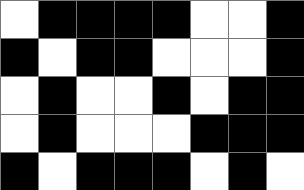[["white", "black", "black", "black", "black", "white", "white", "black"], ["black", "white", "black", "black", "white", "white", "white", "black"], ["white", "black", "white", "white", "black", "white", "black", "black"], ["white", "black", "white", "white", "white", "black", "black", "black"], ["black", "white", "black", "black", "black", "white", "black", "white"]]